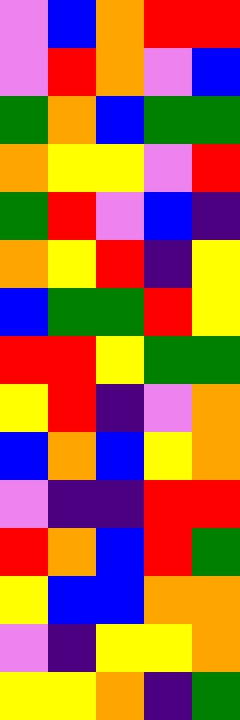[["violet", "blue", "orange", "red", "red"], ["violet", "red", "orange", "violet", "blue"], ["green", "orange", "blue", "green", "green"], ["orange", "yellow", "yellow", "violet", "red"], ["green", "red", "violet", "blue", "indigo"], ["orange", "yellow", "red", "indigo", "yellow"], ["blue", "green", "green", "red", "yellow"], ["red", "red", "yellow", "green", "green"], ["yellow", "red", "indigo", "violet", "orange"], ["blue", "orange", "blue", "yellow", "orange"], ["violet", "indigo", "indigo", "red", "red"], ["red", "orange", "blue", "red", "green"], ["yellow", "blue", "blue", "orange", "orange"], ["violet", "indigo", "yellow", "yellow", "orange"], ["yellow", "yellow", "orange", "indigo", "green"]]